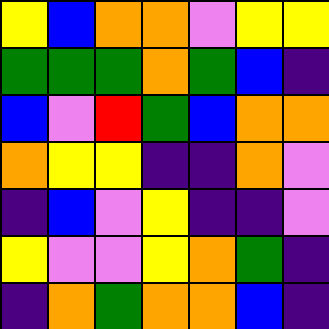[["yellow", "blue", "orange", "orange", "violet", "yellow", "yellow"], ["green", "green", "green", "orange", "green", "blue", "indigo"], ["blue", "violet", "red", "green", "blue", "orange", "orange"], ["orange", "yellow", "yellow", "indigo", "indigo", "orange", "violet"], ["indigo", "blue", "violet", "yellow", "indigo", "indigo", "violet"], ["yellow", "violet", "violet", "yellow", "orange", "green", "indigo"], ["indigo", "orange", "green", "orange", "orange", "blue", "indigo"]]